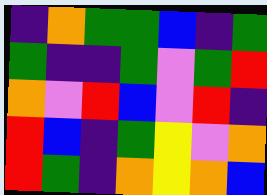[["indigo", "orange", "green", "green", "blue", "indigo", "green"], ["green", "indigo", "indigo", "green", "violet", "green", "red"], ["orange", "violet", "red", "blue", "violet", "red", "indigo"], ["red", "blue", "indigo", "green", "yellow", "violet", "orange"], ["red", "green", "indigo", "orange", "yellow", "orange", "blue"]]